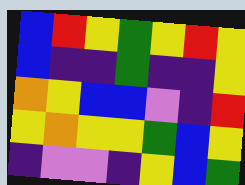[["blue", "red", "yellow", "green", "yellow", "red", "yellow"], ["blue", "indigo", "indigo", "green", "indigo", "indigo", "yellow"], ["orange", "yellow", "blue", "blue", "violet", "indigo", "red"], ["yellow", "orange", "yellow", "yellow", "green", "blue", "yellow"], ["indigo", "violet", "violet", "indigo", "yellow", "blue", "green"]]